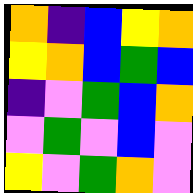[["orange", "indigo", "blue", "yellow", "orange"], ["yellow", "orange", "blue", "green", "blue"], ["indigo", "violet", "green", "blue", "orange"], ["violet", "green", "violet", "blue", "violet"], ["yellow", "violet", "green", "orange", "violet"]]